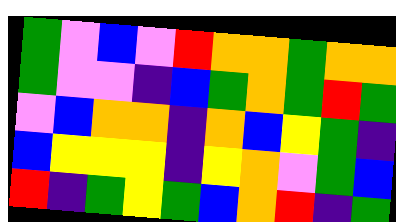[["green", "violet", "blue", "violet", "red", "orange", "orange", "green", "orange", "orange"], ["green", "violet", "violet", "indigo", "blue", "green", "orange", "green", "red", "green"], ["violet", "blue", "orange", "orange", "indigo", "orange", "blue", "yellow", "green", "indigo"], ["blue", "yellow", "yellow", "yellow", "indigo", "yellow", "orange", "violet", "green", "blue"], ["red", "indigo", "green", "yellow", "green", "blue", "orange", "red", "indigo", "green"]]